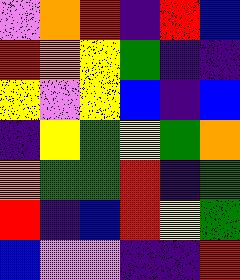[["violet", "orange", "red", "indigo", "red", "blue"], ["red", "orange", "yellow", "green", "indigo", "indigo"], ["yellow", "violet", "yellow", "blue", "indigo", "blue"], ["indigo", "yellow", "green", "yellow", "green", "orange"], ["orange", "green", "green", "red", "indigo", "green"], ["red", "indigo", "blue", "red", "yellow", "green"], ["blue", "violet", "violet", "indigo", "indigo", "red"]]